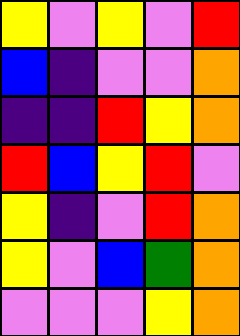[["yellow", "violet", "yellow", "violet", "red"], ["blue", "indigo", "violet", "violet", "orange"], ["indigo", "indigo", "red", "yellow", "orange"], ["red", "blue", "yellow", "red", "violet"], ["yellow", "indigo", "violet", "red", "orange"], ["yellow", "violet", "blue", "green", "orange"], ["violet", "violet", "violet", "yellow", "orange"]]